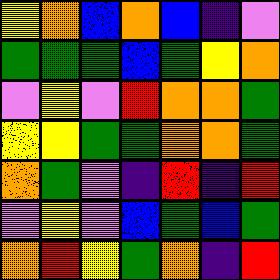[["yellow", "orange", "blue", "orange", "blue", "indigo", "violet"], ["green", "green", "green", "blue", "green", "yellow", "orange"], ["violet", "yellow", "violet", "red", "orange", "orange", "green"], ["yellow", "yellow", "green", "green", "orange", "orange", "green"], ["orange", "green", "violet", "indigo", "red", "indigo", "red"], ["violet", "yellow", "violet", "blue", "green", "blue", "green"], ["orange", "red", "yellow", "green", "orange", "indigo", "red"]]